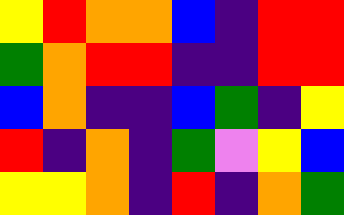[["yellow", "red", "orange", "orange", "blue", "indigo", "red", "red"], ["green", "orange", "red", "red", "indigo", "indigo", "red", "red"], ["blue", "orange", "indigo", "indigo", "blue", "green", "indigo", "yellow"], ["red", "indigo", "orange", "indigo", "green", "violet", "yellow", "blue"], ["yellow", "yellow", "orange", "indigo", "red", "indigo", "orange", "green"]]